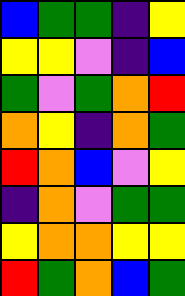[["blue", "green", "green", "indigo", "yellow"], ["yellow", "yellow", "violet", "indigo", "blue"], ["green", "violet", "green", "orange", "red"], ["orange", "yellow", "indigo", "orange", "green"], ["red", "orange", "blue", "violet", "yellow"], ["indigo", "orange", "violet", "green", "green"], ["yellow", "orange", "orange", "yellow", "yellow"], ["red", "green", "orange", "blue", "green"]]